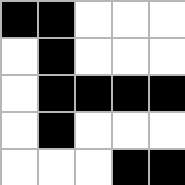[["black", "black", "white", "white", "white"], ["white", "black", "white", "white", "white"], ["white", "black", "black", "black", "black"], ["white", "black", "white", "white", "white"], ["white", "white", "white", "black", "black"]]